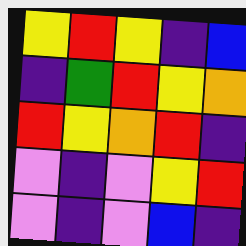[["yellow", "red", "yellow", "indigo", "blue"], ["indigo", "green", "red", "yellow", "orange"], ["red", "yellow", "orange", "red", "indigo"], ["violet", "indigo", "violet", "yellow", "red"], ["violet", "indigo", "violet", "blue", "indigo"]]